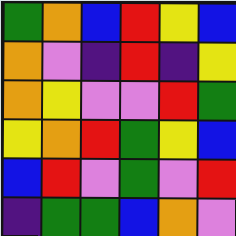[["green", "orange", "blue", "red", "yellow", "blue"], ["orange", "violet", "indigo", "red", "indigo", "yellow"], ["orange", "yellow", "violet", "violet", "red", "green"], ["yellow", "orange", "red", "green", "yellow", "blue"], ["blue", "red", "violet", "green", "violet", "red"], ["indigo", "green", "green", "blue", "orange", "violet"]]